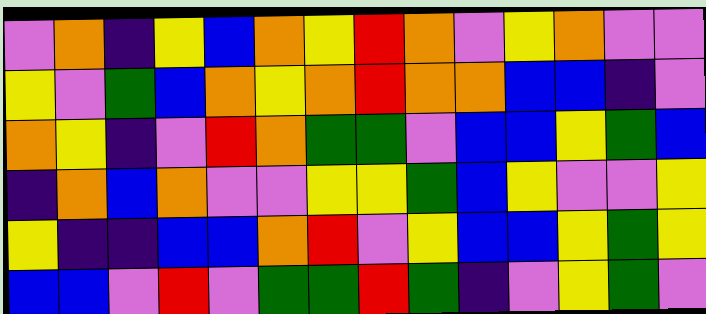[["violet", "orange", "indigo", "yellow", "blue", "orange", "yellow", "red", "orange", "violet", "yellow", "orange", "violet", "violet"], ["yellow", "violet", "green", "blue", "orange", "yellow", "orange", "red", "orange", "orange", "blue", "blue", "indigo", "violet"], ["orange", "yellow", "indigo", "violet", "red", "orange", "green", "green", "violet", "blue", "blue", "yellow", "green", "blue"], ["indigo", "orange", "blue", "orange", "violet", "violet", "yellow", "yellow", "green", "blue", "yellow", "violet", "violet", "yellow"], ["yellow", "indigo", "indigo", "blue", "blue", "orange", "red", "violet", "yellow", "blue", "blue", "yellow", "green", "yellow"], ["blue", "blue", "violet", "red", "violet", "green", "green", "red", "green", "indigo", "violet", "yellow", "green", "violet"]]